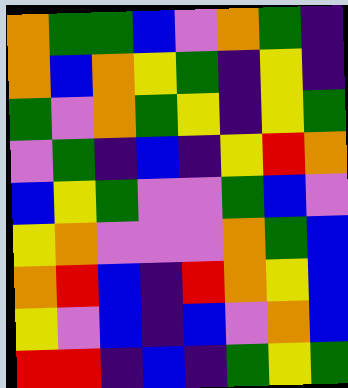[["orange", "green", "green", "blue", "violet", "orange", "green", "indigo"], ["orange", "blue", "orange", "yellow", "green", "indigo", "yellow", "indigo"], ["green", "violet", "orange", "green", "yellow", "indigo", "yellow", "green"], ["violet", "green", "indigo", "blue", "indigo", "yellow", "red", "orange"], ["blue", "yellow", "green", "violet", "violet", "green", "blue", "violet"], ["yellow", "orange", "violet", "violet", "violet", "orange", "green", "blue"], ["orange", "red", "blue", "indigo", "red", "orange", "yellow", "blue"], ["yellow", "violet", "blue", "indigo", "blue", "violet", "orange", "blue"], ["red", "red", "indigo", "blue", "indigo", "green", "yellow", "green"]]